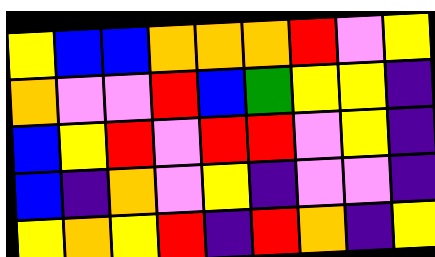[["yellow", "blue", "blue", "orange", "orange", "orange", "red", "violet", "yellow"], ["orange", "violet", "violet", "red", "blue", "green", "yellow", "yellow", "indigo"], ["blue", "yellow", "red", "violet", "red", "red", "violet", "yellow", "indigo"], ["blue", "indigo", "orange", "violet", "yellow", "indigo", "violet", "violet", "indigo"], ["yellow", "orange", "yellow", "red", "indigo", "red", "orange", "indigo", "yellow"]]